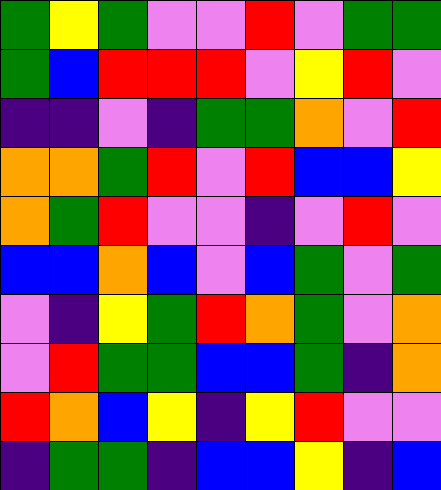[["green", "yellow", "green", "violet", "violet", "red", "violet", "green", "green"], ["green", "blue", "red", "red", "red", "violet", "yellow", "red", "violet"], ["indigo", "indigo", "violet", "indigo", "green", "green", "orange", "violet", "red"], ["orange", "orange", "green", "red", "violet", "red", "blue", "blue", "yellow"], ["orange", "green", "red", "violet", "violet", "indigo", "violet", "red", "violet"], ["blue", "blue", "orange", "blue", "violet", "blue", "green", "violet", "green"], ["violet", "indigo", "yellow", "green", "red", "orange", "green", "violet", "orange"], ["violet", "red", "green", "green", "blue", "blue", "green", "indigo", "orange"], ["red", "orange", "blue", "yellow", "indigo", "yellow", "red", "violet", "violet"], ["indigo", "green", "green", "indigo", "blue", "blue", "yellow", "indigo", "blue"]]